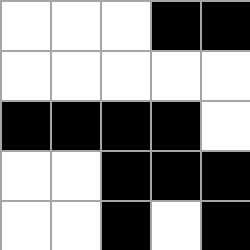[["white", "white", "white", "black", "black"], ["white", "white", "white", "white", "white"], ["black", "black", "black", "black", "white"], ["white", "white", "black", "black", "black"], ["white", "white", "black", "white", "black"]]